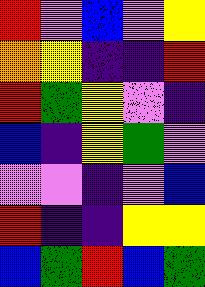[["red", "violet", "blue", "violet", "yellow"], ["orange", "yellow", "indigo", "indigo", "red"], ["red", "green", "yellow", "violet", "indigo"], ["blue", "indigo", "yellow", "green", "violet"], ["violet", "violet", "indigo", "violet", "blue"], ["red", "indigo", "indigo", "yellow", "yellow"], ["blue", "green", "red", "blue", "green"]]